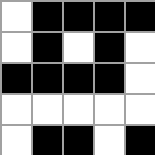[["white", "black", "black", "black", "black"], ["white", "black", "white", "black", "white"], ["black", "black", "black", "black", "white"], ["white", "white", "white", "white", "white"], ["white", "black", "black", "white", "black"]]